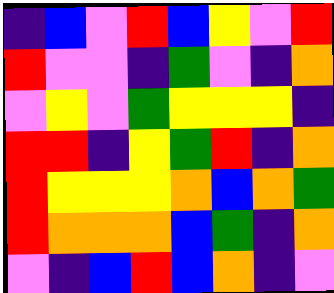[["indigo", "blue", "violet", "red", "blue", "yellow", "violet", "red"], ["red", "violet", "violet", "indigo", "green", "violet", "indigo", "orange"], ["violet", "yellow", "violet", "green", "yellow", "yellow", "yellow", "indigo"], ["red", "red", "indigo", "yellow", "green", "red", "indigo", "orange"], ["red", "yellow", "yellow", "yellow", "orange", "blue", "orange", "green"], ["red", "orange", "orange", "orange", "blue", "green", "indigo", "orange"], ["violet", "indigo", "blue", "red", "blue", "orange", "indigo", "violet"]]